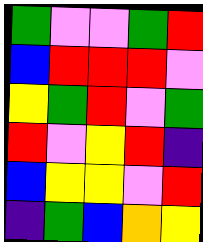[["green", "violet", "violet", "green", "red"], ["blue", "red", "red", "red", "violet"], ["yellow", "green", "red", "violet", "green"], ["red", "violet", "yellow", "red", "indigo"], ["blue", "yellow", "yellow", "violet", "red"], ["indigo", "green", "blue", "orange", "yellow"]]